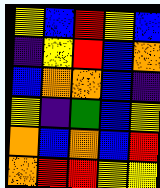[["yellow", "blue", "red", "yellow", "blue"], ["indigo", "yellow", "red", "blue", "orange"], ["blue", "orange", "orange", "blue", "indigo"], ["yellow", "indigo", "green", "blue", "yellow"], ["orange", "blue", "orange", "blue", "red"], ["orange", "red", "red", "yellow", "yellow"]]